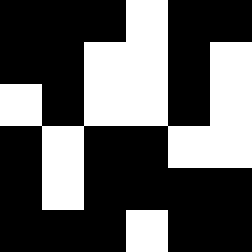[["black", "black", "black", "white", "black", "black"], ["black", "black", "white", "white", "black", "white"], ["white", "black", "white", "white", "black", "white"], ["black", "white", "black", "black", "white", "white"], ["black", "white", "black", "black", "black", "black"], ["black", "black", "black", "white", "black", "black"]]